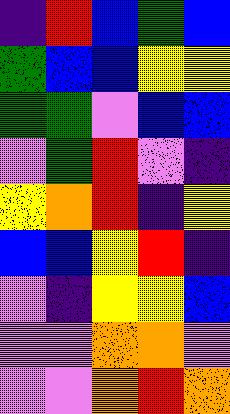[["indigo", "red", "blue", "green", "blue"], ["green", "blue", "blue", "yellow", "yellow"], ["green", "green", "violet", "blue", "blue"], ["violet", "green", "red", "violet", "indigo"], ["yellow", "orange", "red", "indigo", "yellow"], ["blue", "blue", "yellow", "red", "indigo"], ["violet", "indigo", "yellow", "yellow", "blue"], ["violet", "violet", "orange", "orange", "violet"], ["violet", "violet", "orange", "red", "orange"]]